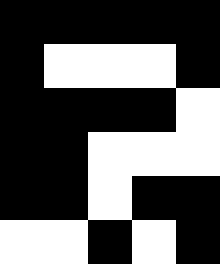[["black", "black", "black", "black", "black"], ["black", "white", "white", "white", "black"], ["black", "black", "black", "black", "white"], ["black", "black", "white", "white", "white"], ["black", "black", "white", "black", "black"], ["white", "white", "black", "white", "black"]]